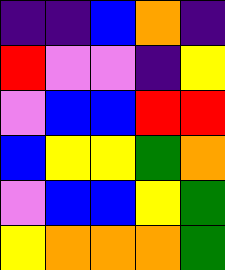[["indigo", "indigo", "blue", "orange", "indigo"], ["red", "violet", "violet", "indigo", "yellow"], ["violet", "blue", "blue", "red", "red"], ["blue", "yellow", "yellow", "green", "orange"], ["violet", "blue", "blue", "yellow", "green"], ["yellow", "orange", "orange", "orange", "green"]]